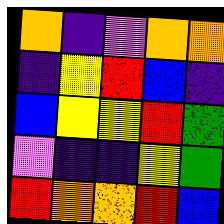[["orange", "indigo", "violet", "orange", "orange"], ["indigo", "yellow", "red", "blue", "indigo"], ["blue", "yellow", "yellow", "red", "green"], ["violet", "indigo", "indigo", "yellow", "green"], ["red", "orange", "orange", "red", "blue"]]